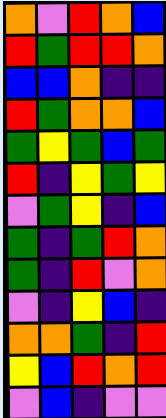[["orange", "violet", "red", "orange", "blue"], ["red", "green", "red", "red", "orange"], ["blue", "blue", "orange", "indigo", "indigo"], ["red", "green", "orange", "orange", "blue"], ["green", "yellow", "green", "blue", "green"], ["red", "indigo", "yellow", "green", "yellow"], ["violet", "green", "yellow", "indigo", "blue"], ["green", "indigo", "green", "red", "orange"], ["green", "indigo", "red", "violet", "orange"], ["violet", "indigo", "yellow", "blue", "indigo"], ["orange", "orange", "green", "indigo", "red"], ["yellow", "blue", "red", "orange", "red"], ["violet", "blue", "indigo", "violet", "violet"]]